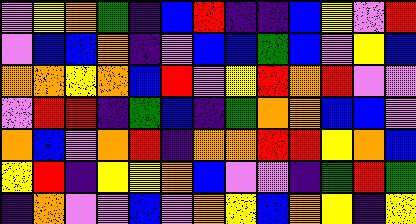[["violet", "yellow", "orange", "green", "indigo", "blue", "red", "indigo", "indigo", "blue", "yellow", "violet", "red"], ["violet", "blue", "blue", "orange", "indigo", "violet", "blue", "blue", "green", "blue", "violet", "yellow", "blue"], ["orange", "orange", "yellow", "orange", "blue", "red", "violet", "yellow", "red", "orange", "red", "violet", "violet"], ["violet", "red", "red", "indigo", "green", "blue", "indigo", "green", "orange", "orange", "blue", "blue", "violet"], ["orange", "blue", "violet", "orange", "red", "indigo", "orange", "orange", "red", "red", "yellow", "orange", "blue"], ["yellow", "red", "indigo", "yellow", "yellow", "orange", "blue", "violet", "violet", "indigo", "green", "red", "green"], ["indigo", "orange", "violet", "violet", "blue", "violet", "orange", "yellow", "blue", "orange", "yellow", "indigo", "yellow"]]